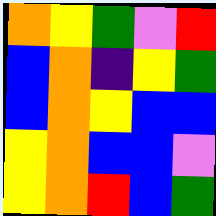[["orange", "yellow", "green", "violet", "red"], ["blue", "orange", "indigo", "yellow", "green"], ["blue", "orange", "yellow", "blue", "blue"], ["yellow", "orange", "blue", "blue", "violet"], ["yellow", "orange", "red", "blue", "green"]]